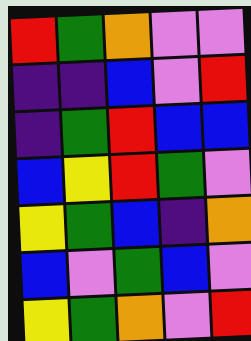[["red", "green", "orange", "violet", "violet"], ["indigo", "indigo", "blue", "violet", "red"], ["indigo", "green", "red", "blue", "blue"], ["blue", "yellow", "red", "green", "violet"], ["yellow", "green", "blue", "indigo", "orange"], ["blue", "violet", "green", "blue", "violet"], ["yellow", "green", "orange", "violet", "red"]]